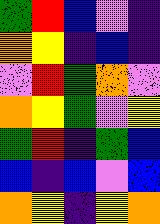[["green", "red", "blue", "violet", "indigo"], ["orange", "yellow", "indigo", "blue", "indigo"], ["violet", "red", "green", "orange", "violet"], ["orange", "yellow", "green", "violet", "yellow"], ["green", "red", "indigo", "green", "blue"], ["blue", "indigo", "blue", "violet", "blue"], ["orange", "yellow", "indigo", "yellow", "orange"]]